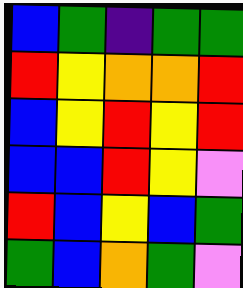[["blue", "green", "indigo", "green", "green"], ["red", "yellow", "orange", "orange", "red"], ["blue", "yellow", "red", "yellow", "red"], ["blue", "blue", "red", "yellow", "violet"], ["red", "blue", "yellow", "blue", "green"], ["green", "blue", "orange", "green", "violet"]]